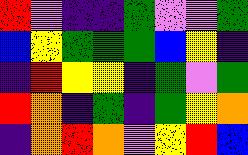[["red", "violet", "indigo", "indigo", "green", "violet", "violet", "green"], ["blue", "yellow", "green", "green", "green", "blue", "yellow", "indigo"], ["indigo", "red", "yellow", "yellow", "indigo", "green", "violet", "green"], ["red", "orange", "indigo", "green", "indigo", "green", "yellow", "orange"], ["indigo", "orange", "red", "orange", "violet", "yellow", "red", "blue"]]